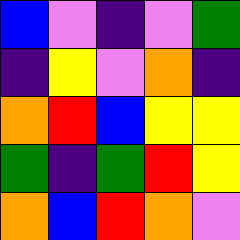[["blue", "violet", "indigo", "violet", "green"], ["indigo", "yellow", "violet", "orange", "indigo"], ["orange", "red", "blue", "yellow", "yellow"], ["green", "indigo", "green", "red", "yellow"], ["orange", "blue", "red", "orange", "violet"]]